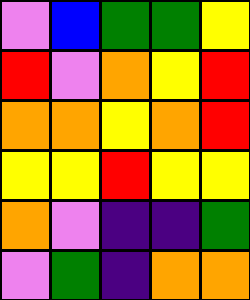[["violet", "blue", "green", "green", "yellow"], ["red", "violet", "orange", "yellow", "red"], ["orange", "orange", "yellow", "orange", "red"], ["yellow", "yellow", "red", "yellow", "yellow"], ["orange", "violet", "indigo", "indigo", "green"], ["violet", "green", "indigo", "orange", "orange"]]